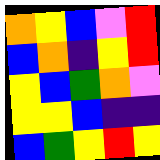[["orange", "yellow", "blue", "violet", "red"], ["blue", "orange", "indigo", "yellow", "red"], ["yellow", "blue", "green", "orange", "violet"], ["yellow", "yellow", "blue", "indigo", "indigo"], ["blue", "green", "yellow", "red", "yellow"]]